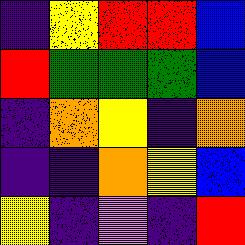[["indigo", "yellow", "red", "red", "blue"], ["red", "green", "green", "green", "blue"], ["indigo", "orange", "yellow", "indigo", "orange"], ["indigo", "indigo", "orange", "yellow", "blue"], ["yellow", "indigo", "violet", "indigo", "red"]]